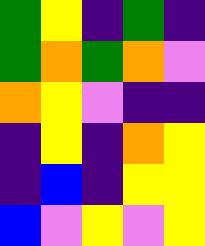[["green", "yellow", "indigo", "green", "indigo"], ["green", "orange", "green", "orange", "violet"], ["orange", "yellow", "violet", "indigo", "indigo"], ["indigo", "yellow", "indigo", "orange", "yellow"], ["indigo", "blue", "indigo", "yellow", "yellow"], ["blue", "violet", "yellow", "violet", "yellow"]]